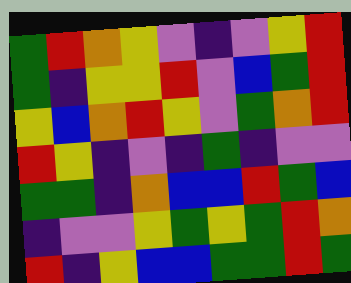[["green", "red", "orange", "yellow", "violet", "indigo", "violet", "yellow", "red"], ["green", "indigo", "yellow", "yellow", "red", "violet", "blue", "green", "red"], ["yellow", "blue", "orange", "red", "yellow", "violet", "green", "orange", "red"], ["red", "yellow", "indigo", "violet", "indigo", "green", "indigo", "violet", "violet"], ["green", "green", "indigo", "orange", "blue", "blue", "red", "green", "blue"], ["indigo", "violet", "violet", "yellow", "green", "yellow", "green", "red", "orange"], ["red", "indigo", "yellow", "blue", "blue", "green", "green", "red", "green"]]